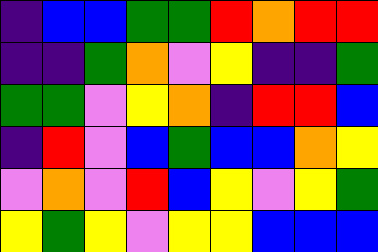[["indigo", "blue", "blue", "green", "green", "red", "orange", "red", "red"], ["indigo", "indigo", "green", "orange", "violet", "yellow", "indigo", "indigo", "green"], ["green", "green", "violet", "yellow", "orange", "indigo", "red", "red", "blue"], ["indigo", "red", "violet", "blue", "green", "blue", "blue", "orange", "yellow"], ["violet", "orange", "violet", "red", "blue", "yellow", "violet", "yellow", "green"], ["yellow", "green", "yellow", "violet", "yellow", "yellow", "blue", "blue", "blue"]]